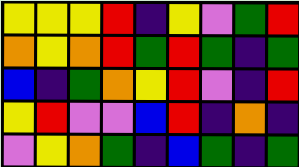[["yellow", "yellow", "yellow", "red", "indigo", "yellow", "violet", "green", "red"], ["orange", "yellow", "orange", "red", "green", "red", "green", "indigo", "green"], ["blue", "indigo", "green", "orange", "yellow", "red", "violet", "indigo", "red"], ["yellow", "red", "violet", "violet", "blue", "red", "indigo", "orange", "indigo"], ["violet", "yellow", "orange", "green", "indigo", "blue", "green", "indigo", "green"]]